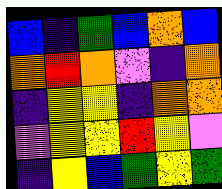[["blue", "indigo", "green", "blue", "orange", "blue"], ["orange", "red", "orange", "violet", "indigo", "orange"], ["indigo", "yellow", "yellow", "indigo", "orange", "orange"], ["violet", "yellow", "yellow", "red", "yellow", "violet"], ["indigo", "yellow", "blue", "green", "yellow", "green"]]